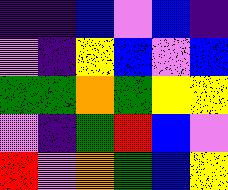[["indigo", "indigo", "blue", "violet", "blue", "indigo"], ["violet", "indigo", "yellow", "blue", "violet", "blue"], ["green", "green", "orange", "green", "yellow", "yellow"], ["violet", "indigo", "green", "red", "blue", "violet"], ["red", "violet", "orange", "green", "blue", "yellow"]]